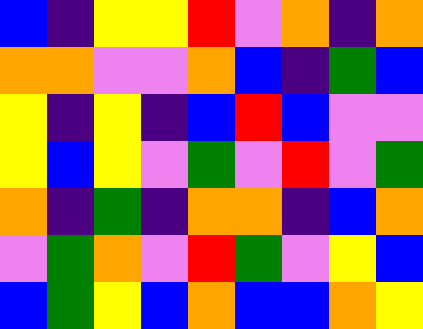[["blue", "indigo", "yellow", "yellow", "red", "violet", "orange", "indigo", "orange"], ["orange", "orange", "violet", "violet", "orange", "blue", "indigo", "green", "blue"], ["yellow", "indigo", "yellow", "indigo", "blue", "red", "blue", "violet", "violet"], ["yellow", "blue", "yellow", "violet", "green", "violet", "red", "violet", "green"], ["orange", "indigo", "green", "indigo", "orange", "orange", "indigo", "blue", "orange"], ["violet", "green", "orange", "violet", "red", "green", "violet", "yellow", "blue"], ["blue", "green", "yellow", "blue", "orange", "blue", "blue", "orange", "yellow"]]